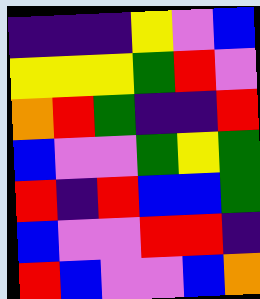[["indigo", "indigo", "indigo", "yellow", "violet", "blue"], ["yellow", "yellow", "yellow", "green", "red", "violet"], ["orange", "red", "green", "indigo", "indigo", "red"], ["blue", "violet", "violet", "green", "yellow", "green"], ["red", "indigo", "red", "blue", "blue", "green"], ["blue", "violet", "violet", "red", "red", "indigo"], ["red", "blue", "violet", "violet", "blue", "orange"]]